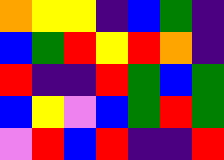[["orange", "yellow", "yellow", "indigo", "blue", "green", "indigo"], ["blue", "green", "red", "yellow", "red", "orange", "indigo"], ["red", "indigo", "indigo", "red", "green", "blue", "green"], ["blue", "yellow", "violet", "blue", "green", "red", "green"], ["violet", "red", "blue", "red", "indigo", "indigo", "red"]]